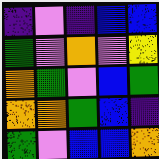[["indigo", "violet", "indigo", "blue", "blue"], ["green", "violet", "orange", "violet", "yellow"], ["orange", "green", "violet", "blue", "green"], ["orange", "orange", "green", "blue", "indigo"], ["green", "violet", "blue", "blue", "orange"]]